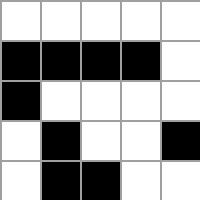[["white", "white", "white", "white", "white"], ["black", "black", "black", "black", "white"], ["black", "white", "white", "white", "white"], ["white", "black", "white", "white", "black"], ["white", "black", "black", "white", "white"]]